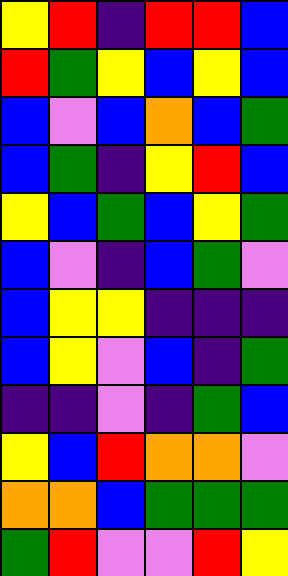[["yellow", "red", "indigo", "red", "red", "blue"], ["red", "green", "yellow", "blue", "yellow", "blue"], ["blue", "violet", "blue", "orange", "blue", "green"], ["blue", "green", "indigo", "yellow", "red", "blue"], ["yellow", "blue", "green", "blue", "yellow", "green"], ["blue", "violet", "indigo", "blue", "green", "violet"], ["blue", "yellow", "yellow", "indigo", "indigo", "indigo"], ["blue", "yellow", "violet", "blue", "indigo", "green"], ["indigo", "indigo", "violet", "indigo", "green", "blue"], ["yellow", "blue", "red", "orange", "orange", "violet"], ["orange", "orange", "blue", "green", "green", "green"], ["green", "red", "violet", "violet", "red", "yellow"]]